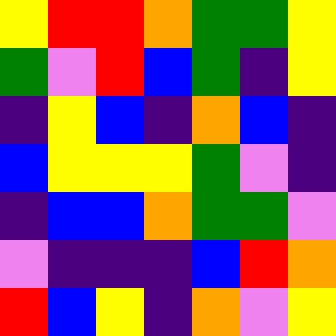[["yellow", "red", "red", "orange", "green", "green", "yellow"], ["green", "violet", "red", "blue", "green", "indigo", "yellow"], ["indigo", "yellow", "blue", "indigo", "orange", "blue", "indigo"], ["blue", "yellow", "yellow", "yellow", "green", "violet", "indigo"], ["indigo", "blue", "blue", "orange", "green", "green", "violet"], ["violet", "indigo", "indigo", "indigo", "blue", "red", "orange"], ["red", "blue", "yellow", "indigo", "orange", "violet", "yellow"]]